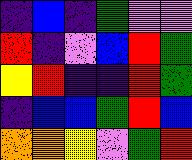[["indigo", "blue", "indigo", "green", "violet", "violet"], ["red", "indigo", "violet", "blue", "red", "green"], ["yellow", "red", "indigo", "indigo", "red", "green"], ["indigo", "blue", "blue", "green", "red", "blue"], ["orange", "orange", "yellow", "violet", "green", "red"]]